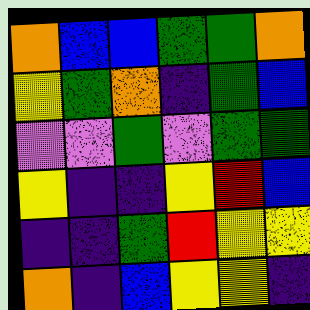[["orange", "blue", "blue", "green", "green", "orange"], ["yellow", "green", "orange", "indigo", "green", "blue"], ["violet", "violet", "green", "violet", "green", "green"], ["yellow", "indigo", "indigo", "yellow", "red", "blue"], ["indigo", "indigo", "green", "red", "yellow", "yellow"], ["orange", "indigo", "blue", "yellow", "yellow", "indigo"]]